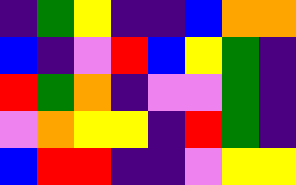[["indigo", "green", "yellow", "indigo", "indigo", "blue", "orange", "orange"], ["blue", "indigo", "violet", "red", "blue", "yellow", "green", "indigo"], ["red", "green", "orange", "indigo", "violet", "violet", "green", "indigo"], ["violet", "orange", "yellow", "yellow", "indigo", "red", "green", "indigo"], ["blue", "red", "red", "indigo", "indigo", "violet", "yellow", "yellow"]]